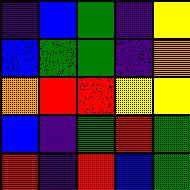[["indigo", "blue", "green", "indigo", "yellow"], ["blue", "green", "green", "indigo", "orange"], ["orange", "red", "red", "yellow", "yellow"], ["blue", "indigo", "green", "red", "green"], ["red", "indigo", "red", "blue", "green"]]